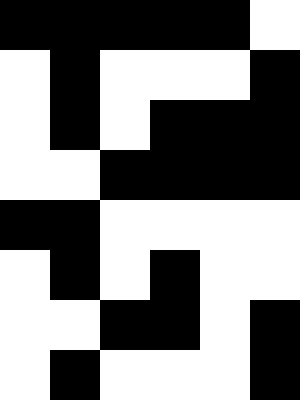[["black", "black", "black", "black", "black", "white"], ["white", "black", "white", "white", "white", "black"], ["white", "black", "white", "black", "black", "black"], ["white", "white", "black", "black", "black", "black"], ["black", "black", "white", "white", "white", "white"], ["white", "black", "white", "black", "white", "white"], ["white", "white", "black", "black", "white", "black"], ["white", "black", "white", "white", "white", "black"]]